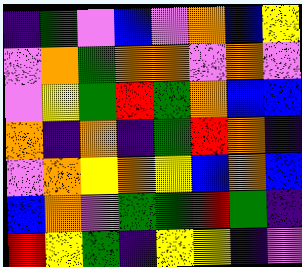[["indigo", "green", "violet", "blue", "violet", "orange", "blue", "yellow"], ["violet", "orange", "green", "orange", "orange", "violet", "orange", "violet"], ["violet", "yellow", "green", "red", "green", "orange", "blue", "blue"], ["orange", "indigo", "orange", "indigo", "green", "red", "orange", "indigo"], ["violet", "orange", "yellow", "orange", "yellow", "blue", "orange", "blue"], ["blue", "orange", "violet", "green", "green", "red", "green", "indigo"], ["red", "yellow", "green", "indigo", "yellow", "yellow", "indigo", "violet"]]